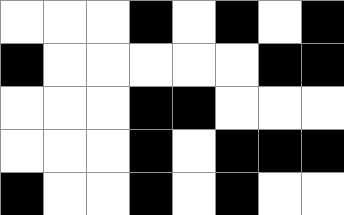[["white", "white", "white", "black", "white", "black", "white", "black"], ["black", "white", "white", "white", "white", "white", "black", "black"], ["white", "white", "white", "black", "black", "white", "white", "white"], ["white", "white", "white", "black", "white", "black", "black", "black"], ["black", "white", "white", "black", "white", "black", "white", "white"]]